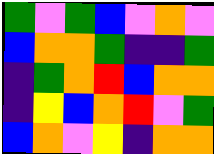[["green", "violet", "green", "blue", "violet", "orange", "violet"], ["blue", "orange", "orange", "green", "indigo", "indigo", "green"], ["indigo", "green", "orange", "red", "blue", "orange", "orange"], ["indigo", "yellow", "blue", "orange", "red", "violet", "green"], ["blue", "orange", "violet", "yellow", "indigo", "orange", "orange"]]